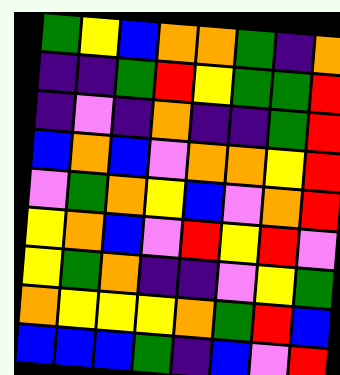[["green", "yellow", "blue", "orange", "orange", "green", "indigo", "orange"], ["indigo", "indigo", "green", "red", "yellow", "green", "green", "red"], ["indigo", "violet", "indigo", "orange", "indigo", "indigo", "green", "red"], ["blue", "orange", "blue", "violet", "orange", "orange", "yellow", "red"], ["violet", "green", "orange", "yellow", "blue", "violet", "orange", "red"], ["yellow", "orange", "blue", "violet", "red", "yellow", "red", "violet"], ["yellow", "green", "orange", "indigo", "indigo", "violet", "yellow", "green"], ["orange", "yellow", "yellow", "yellow", "orange", "green", "red", "blue"], ["blue", "blue", "blue", "green", "indigo", "blue", "violet", "red"]]